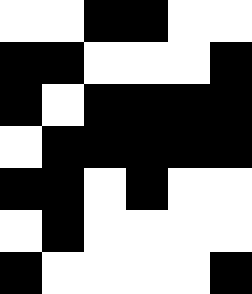[["white", "white", "black", "black", "white", "white"], ["black", "black", "white", "white", "white", "black"], ["black", "white", "black", "black", "black", "black"], ["white", "black", "black", "black", "black", "black"], ["black", "black", "white", "black", "white", "white"], ["white", "black", "white", "white", "white", "white"], ["black", "white", "white", "white", "white", "black"]]